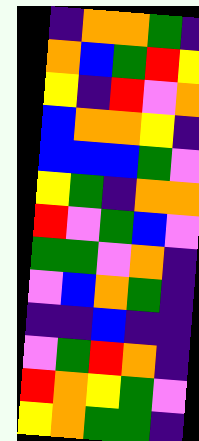[["indigo", "orange", "orange", "green", "indigo"], ["orange", "blue", "green", "red", "yellow"], ["yellow", "indigo", "red", "violet", "orange"], ["blue", "orange", "orange", "yellow", "indigo"], ["blue", "blue", "blue", "green", "violet"], ["yellow", "green", "indigo", "orange", "orange"], ["red", "violet", "green", "blue", "violet"], ["green", "green", "violet", "orange", "indigo"], ["violet", "blue", "orange", "green", "indigo"], ["indigo", "indigo", "blue", "indigo", "indigo"], ["violet", "green", "red", "orange", "indigo"], ["red", "orange", "yellow", "green", "violet"], ["yellow", "orange", "green", "green", "indigo"]]